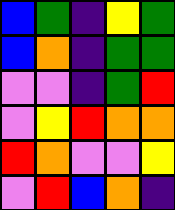[["blue", "green", "indigo", "yellow", "green"], ["blue", "orange", "indigo", "green", "green"], ["violet", "violet", "indigo", "green", "red"], ["violet", "yellow", "red", "orange", "orange"], ["red", "orange", "violet", "violet", "yellow"], ["violet", "red", "blue", "orange", "indigo"]]